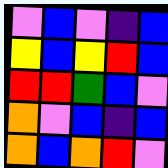[["violet", "blue", "violet", "indigo", "blue"], ["yellow", "blue", "yellow", "red", "blue"], ["red", "red", "green", "blue", "violet"], ["orange", "violet", "blue", "indigo", "blue"], ["orange", "blue", "orange", "red", "violet"]]